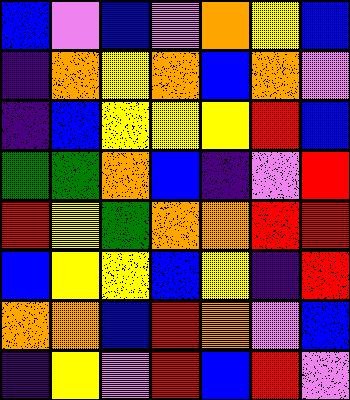[["blue", "violet", "blue", "violet", "orange", "yellow", "blue"], ["indigo", "orange", "yellow", "orange", "blue", "orange", "violet"], ["indigo", "blue", "yellow", "yellow", "yellow", "red", "blue"], ["green", "green", "orange", "blue", "indigo", "violet", "red"], ["red", "yellow", "green", "orange", "orange", "red", "red"], ["blue", "yellow", "yellow", "blue", "yellow", "indigo", "red"], ["orange", "orange", "blue", "red", "orange", "violet", "blue"], ["indigo", "yellow", "violet", "red", "blue", "red", "violet"]]